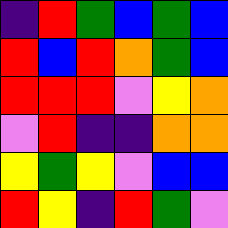[["indigo", "red", "green", "blue", "green", "blue"], ["red", "blue", "red", "orange", "green", "blue"], ["red", "red", "red", "violet", "yellow", "orange"], ["violet", "red", "indigo", "indigo", "orange", "orange"], ["yellow", "green", "yellow", "violet", "blue", "blue"], ["red", "yellow", "indigo", "red", "green", "violet"]]